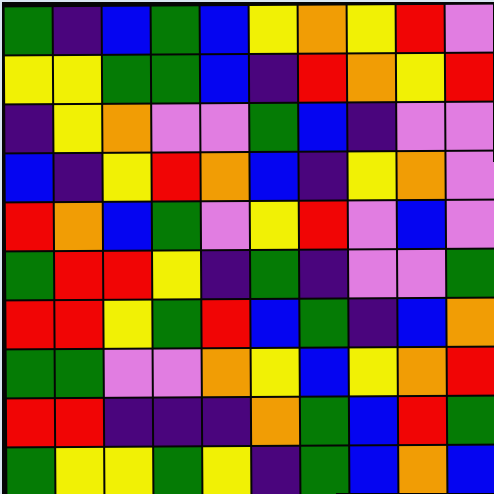[["green", "indigo", "blue", "green", "blue", "yellow", "orange", "yellow", "red", "violet"], ["yellow", "yellow", "green", "green", "blue", "indigo", "red", "orange", "yellow", "red"], ["indigo", "yellow", "orange", "violet", "violet", "green", "blue", "indigo", "violet", "violet"], ["blue", "indigo", "yellow", "red", "orange", "blue", "indigo", "yellow", "orange", "violet"], ["red", "orange", "blue", "green", "violet", "yellow", "red", "violet", "blue", "violet"], ["green", "red", "red", "yellow", "indigo", "green", "indigo", "violet", "violet", "green"], ["red", "red", "yellow", "green", "red", "blue", "green", "indigo", "blue", "orange"], ["green", "green", "violet", "violet", "orange", "yellow", "blue", "yellow", "orange", "red"], ["red", "red", "indigo", "indigo", "indigo", "orange", "green", "blue", "red", "green"], ["green", "yellow", "yellow", "green", "yellow", "indigo", "green", "blue", "orange", "blue"]]